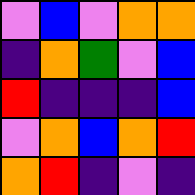[["violet", "blue", "violet", "orange", "orange"], ["indigo", "orange", "green", "violet", "blue"], ["red", "indigo", "indigo", "indigo", "blue"], ["violet", "orange", "blue", "orange", "red"], ["orange", "red", "indigo", "violet", "indigo"]]